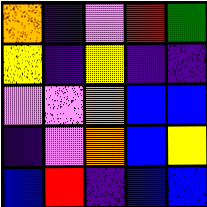[["orange", "indigo", "violet", "red", "green"], ["yellow", "indigo", "yellow", "indigo", "indigo"], ["violet", "violet", "orange", "blue", "blue"], ["indigo", "violet", "orange", "blue", "yellow"], ["blue", "red", "indigo", "blue", "blue"]]